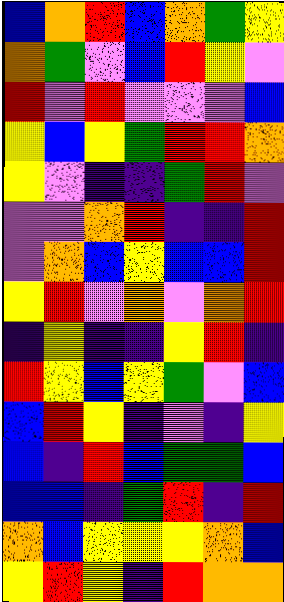[["blue", "orange", "red", "blue", "orange", "green", "yellow"], ["orange", "green", "violet", "blue", "red", "yellow", "violet"], ["red", "violet", "red", "violet", "violet", "violet", "blue"], ["yellow", "blue", "yellow", "green", "red", "red", "orange"], ["yellow", "violet", "indigo", "indigo", "green", "red", "violet"], ["violet", "violet", "orange", "red", "indigo", "indigo", "red"], ["violet", "orange", "blue", "yellow", "blue", "blue", "red"], ["yellow", "red", "violet", "orange", "violet", "orange", "red"], ["indigo", "yellow", "indigo", "indigo", "yellow", "red", "indigo"], ["red", "yellow", "blue", "yellow", "green", "violet", "blue"], ["blue", "red", "yellow", "indigo", "violet", "indigo", "yellow"], ["blue", "indigo", "red", "blue", "green", "green", "blue"], ["blue", "blue", "indigo", "green", "red", "indigo", "red"], ["orange", "blue", "yellow", "yellow", "yellow", "orange", "blue"], ["yellow", "red", "yellow", "indigo", "red", "orange", "orange"]]